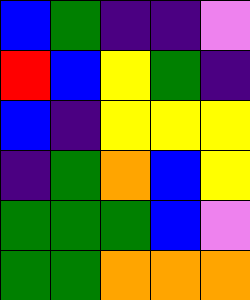[["blue", "green", "indigo", "indigo", "violet"], ["red", "blue", "yellow", "green", "indigo"], ["blue", "indigo", "yellow", "yellow", "yellow"], ["indigo", "green", "orange", "blue", "yellow"], ["green", "green", "green", "blue", "violet"], ["green", "green", "orange", "orange", "orange"]]